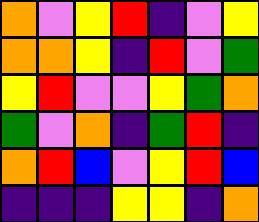[["orange", "violet", "yellow", "red", "indigo", "violet", "yellow"], ["orange", "orange", "yellow", "indigo", "red", "violet", "green"], ["yellow", "red", "violet", "violet", "yellow", "green", "orange"], ["green", "violet", "orange", "indigo", "green", "red", "indigo"], ["orange", "red", "blue", "violet", "yellow", "red", "blue"], ["indigo", "indigo", "indigo", "yellow", "yellow", "indigo", "orange"]]